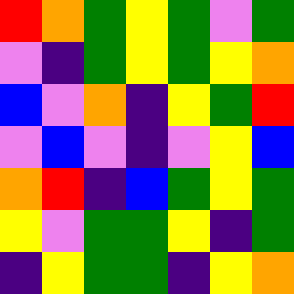[["red", "orange", "green", "yellow", "green", "violet", "green"], ["violet", "indigo", "green", "yellow", "green", "yellow", "orange"], ["blue", "violet", "orange", "indigo", "yellow", "green", "red"], ["violet", "blue", "violet", "indigo", "violet", "yellow", "blue"], ["orange", "red", "indigo", "blue", "green", "yellow", "green"], ["yellow", "violet", "green", "green", "yellow", "indigo", "green"], ["indigo", "yellow", "green", "green", "indigo", "yellow", "orange"]]